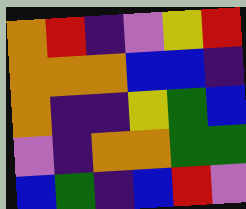[["orange", "red", "indigo", "violet", "yellow", "red"], ["orange", "orange", "orange", "blue", "blue", "indigo"], ["orange", "indigo", "indigo", "yellow", "green", "blue"], ["violet", "indigo", "orange", "orange", "green", "green"], ["blue", "green", "indigo", "blue", "red", "violet"]]